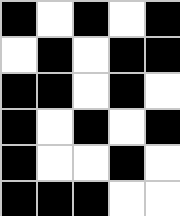[["black", "white", "black", "white", "black"], ["white", "black", "white", "black", "black"], ["black", "black", "white", "black", "white"], ["black", "white", "black", "white", "black"], ["black", "white", "white", "black", "white"], ["black", "black", "black", "white", "white"]]